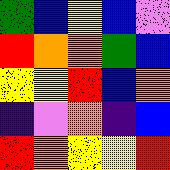[["green", "blue", "yellow", "blue", "violet"], ["red", "orange", "orange", "green", "blue"], ["yellow", "yellow", "red", "blue", "orange"], ["indigo", "violet", "orange", "indigo", "blue"], ["red", "orange", "yellow", "yellow", "red"]]